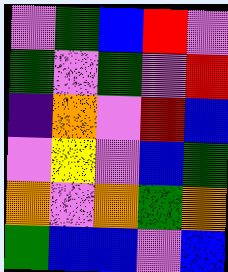[["violet", "green", "blue", "red", "violet"], ["green", "violet", "green", "violet", "red"], ["indigo", "orange", "violet", "red", "blue"], ["violet", "yellow", "violet", "blue", "green"], ["orange", "violet", "orange", "green", "orange"], ["green", "blue", "blue", "violet", "blue"]]